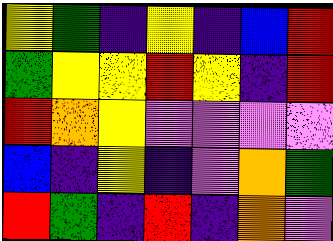[["yellow", "green", "indigo", "yellow", "indigo", "blue", "red"], ["green", "yellow", "yellow", "red", "yellow", "indigo", "red"], ["red", "orange", "yellow", "violet", "violet", "violet", "violet"], ["blue", "indigo", "yellow", "indigo", "violet", "orange", "green"], ["red", "green", "indigo", "red", "indigo", "orange", "violet"]]